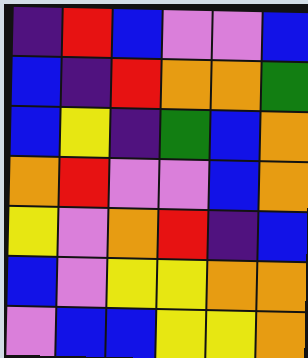[["indigo", "red", "blue", "violet", "violet", "blue"], ["blue", "indigo", "red", "orange", "orange", "green"], ["blue", "yellow", "indigo", "green", "blue", "orange"], ["orange", "red", "violet", "violet", "blue", "orange"], ["yellow", "violet", "orange", "red", "indigo", "blue"], ["blue", "violet", "yellow", "yellow", "orange", "orange"], ["violet", "blue", "blue", "yellow", "yellow", "orange"]]